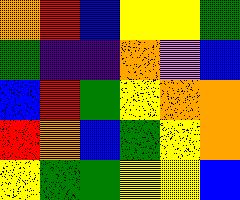[["orange", "red", "blue", "yellow", "yellow", "green"], ["green", "indigo", "indigo", "orange", "violet", "blue"], ["blue", "red", "green", "yellow", "orange", "orange"], ["red", "orange", "blue", "green", "yellow", "orange"], ["yellow", "green", "green", "yellow", "yellow", "blue"]]